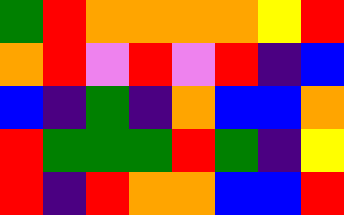[["green", "red", "orange", "orange", "orange", "orange", "yellow", "red"], ["orange", "red", "violet", "red", "violet", "red", "indigo", "blue"], ["blue", "indigo", "green", "indigo", "orange", "blue", "blue", "orange"], ["red", "green", "green", "green", "red", "green", "indigo", "yellow"], ["red", "indigo", "red", "orange", "orange", "blue", "blue", "red"]]